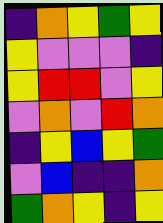[["indigo", "orange", "yellow", "green", "yellow"], ["yellow", "violet", "violet", "violet", "indigo"], ["yellow", "red", "red", "violet", "yellow"], ["violet", "orange", "violet", "red", "orange"], ["indigo", "yellow", "blue", "yellow", "green"], ["violet", "blue", "indigo", "indigo", "orange"], ["green", "orange", "yellow", "indigo", "yellow"]]